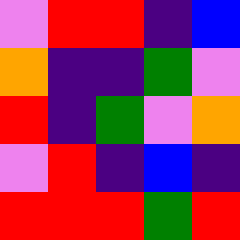[["violet", "red", "red", "indigo", "blue"], ["orange", "indigo", "indigo", "green", "violet"], ["red", "indigo", "green", "violet", "orange"], ["violet", "red", "indigo", "blue", "indigo"], ["red", "red", "red", "green", "red"]]